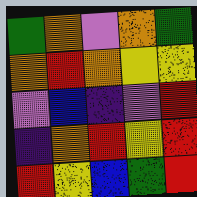[["green", "orange", "violet", "orange", "green"], ["orange", "red", "orange", "yellow", "yellow"], ["violet", "blue", "indigo", "violet", "red"], ["indigo", "orange", "red", "yellow", "red"], ["red", "yellow", "blue", "green", "red"]]